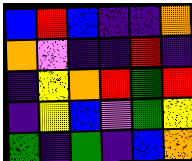[["blue", "red", "blue", "indigo", "indigo", "orange"], ["orange", "violet", "indigo", "indigo", "red", "indigo"], ["indigo", "yellow", "orange", "red", "green", "red"], ["indigo", "yellow", "blue", "violet", "green", "yellow"], ["green", "indigo", "green", "indigo", "blue", "orange"]]